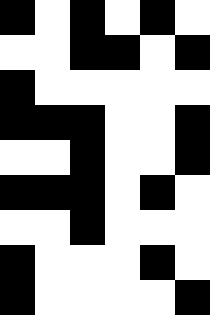[["black", "white", "black", "white", "black", "white"], ["white", "white", "black", "black", "white", "black"], ["black", "white", "white", "white", "white", "white"], ["black", "black", "black", "white", "white", "black"], ["white", "white", "black", "white", "white", "black"], ["black", "black", "black", "white", "black", "white"], ["white", "white", "black", "white", "white", "white"], ["black", "white", "white", "white", "black", "white"], ["black", "white", "white", "white", "white", "black"]]